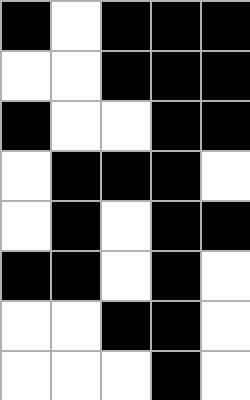[["black", "white", "black", "black", "black"], ["white", "white", "black", "black", "black"], ["black", "white", "white", "black", "black"], ["white", "black", "black", "black", "white"], ["white", "black", "white", "black", "black"], ["black", "black", "white", "black", "white"], ["white", "white", "black", "black", "white"], ["white", "white", "white", "black", "white"]]